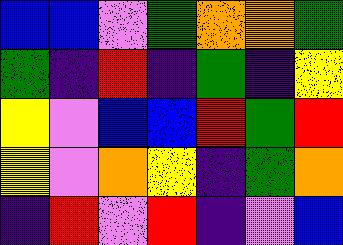[["blue", "blue", "violet", "green", "orange", "orange", "green"], ["green", "indigo", "red", "indigo", "green", "indigo", "yellow"], ["yellow", "violet", "blue", "blue", "red", "green", "red"], ["yellow", "violet", "orange", "yellow", "indigo", "green", "orange"], ["indigo", "red", "violet", "red", "indigo", "violet", "blue"]]